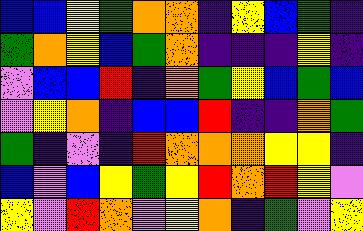[["blue", "blue", "yellow", "green", "orange", "orange", "indigo", "yellow", "blue", "green", "indigo"], ["green", "orange", "yellow", "blue", "green", "orange", "indigo", "indigo", "indigo", "yellow", "indigo"], ["violet", "blue", "blue", "red", "indigo", "orange", "green", "yellow", "blue", "green", "blue"], ["violet", "yellow", "orange", "indigo", "blue", "blue", "red", "indigo", "indigo", "orange", "green"], ["green", "indigo", "violet", "indigo", "red", "orange", "orange", "orange", "yellow", "yellow", "indigo"], ["blue", "violet", "blue", "yellow", "green", "yellow", "red", "orange", "red", "yellow", "violet"], ["yellow", "violet", "red", "orange", "violet", "yellow", "orange", "indigo", "green", "violet", "yellow"]]